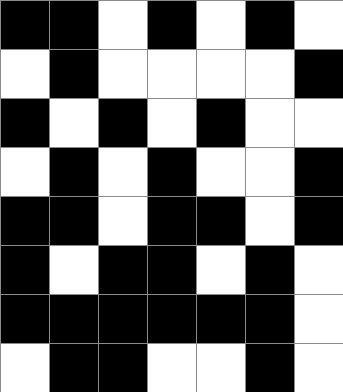[["black", "black", "white", "black", "white", "black", "white"], ["white", "black", "white", "white", "white", "white", "black"], ["black", "white", "black", "white", "black", "white", "white"], ["white", "black", "white", "black", "white", "white", "black"], ["black", "black", "white", "black", "black", "white", "black"], ["black", "white", "black", "black", "white", "black", "white"], ["black", "black", "black", "black", "black", "black", "white"], ["white", "black", "black", "white", "white", "black", "white"]]